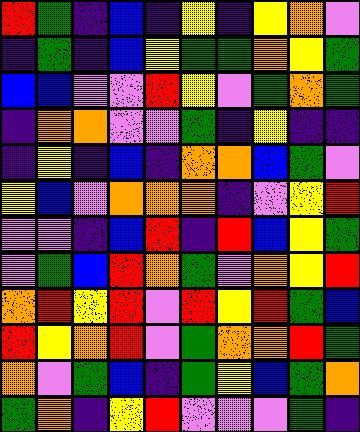[["red", "green", "indigo", "blue", "indigo", "yellow", "indigo", "yellow", "orange", "violet"], ["indigo", "green", "indigo", "blue", "yellow", "green", "green", "orange", "yellow", "green"], ["blue", "blue", "violet", "violet", "red", "yellow", "violet", "green", "orange", "green"], ["indigo", "orange", "orange", "violet", "violet", "green", "indigo", "yellow", "indigo", "indigo"], ["indigo", "yellow", "indigo", "blue", "indigo", "orange", "orange", "blue", "green", "violet"], ["yellow", "blue", "violet", "orange", "orange", "orange", "indigo", "violet", "yellow", "red"], ["violet", "violet", "indigo", "blue", "red", "indigo", "red", "blue", "yellow", "green"], ["violet", "green", "blue", "red", "orange", "green", "violet", "orange", "yellow", "red"], ["orange", "red", "yellow", "red", "violet", "red", "yellow", "red", "green", "blue"], ["red", "yellow", "orange", "red", "violet", "green", "orange", "orange", "red", "green"], ["orange", "violet", "green", "blue", "indigo", "green", "yellow", "blue", "green", "orange"], ["green", "orange", "indigo", "yellow", "red", "violet", "violet", "violet", "green", "indigo"]]